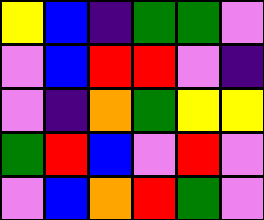[["yellow", "blue", "indigo", "green", "green", "violet"], ["violet", "blue", "red", "red", "violet", "indigo"], ["violet", "indigo", "orange", "green", "yellow", "yellow"], ["green", "red", "blue", "violet", "red", "violet"], ["violet", "blue", "orange", "red", "green", "violet"]]